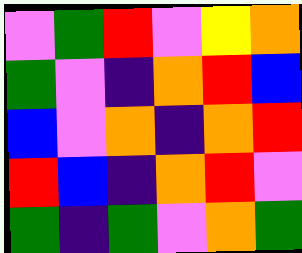[["violet", "green", "red", "violet", "yellow", "orange"], ["green", "violet", "indigo", "orange", "red", "blue"], ["blue", "violet", "orange", "indigo", "orange", "red"], ["red", "blue", "indigo", "orange", "red", "violet"], ["green", "indigo", "green", "violet", "orange", "green"]]